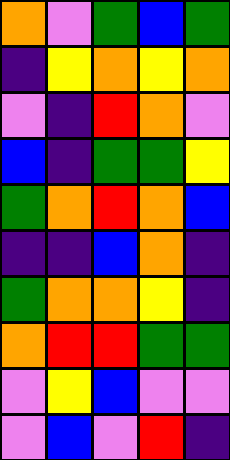[["orange", "violet", "green", "blue", "green"], ["indigo", "yellow", "orange", "yellow", "orange"], ["violet", "indigo", "red", "orange", "violet"], ["blue", "indigo", "green", "green", "yellow"], ["green", "orange", "red", "orange", "blue"], ["indigo", "indigo", "blue", "orange", "indigo"], ["green", "orange", "orange", "yellow", "indigo"], ["orange", "red", "red", "green", "green"], ["violet", "yellow", "blue", "violet", "violet"], ["violet", "blue", "violet", "red", "indigo"]]